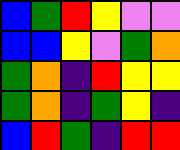[["blue", "green", "red", "yellow", "violet", "violet"], ["blue", "blue", "yellow", "violet", "green", "orange"], ["green", "orange", "indigo", "red", "yellow", "yellow"], ["green", "orange", "indigo", "green", "yellow", "indigo"], ["blue", "red", "green", "indigo", "red", "red"]]